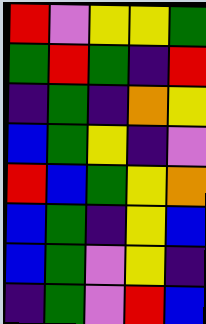[["red", "violet", "yellow", "yellow", "green"], ["green", "red", "green", "indigo", "red"], ["indigo", "green", "indigo", "orange", "yellow"], ["blue", "green", "yellow", "indigo", "violet"], ["red", "blue", "green", "yellow", "orange"], ["blue", "green", "indigo", "yellow", "blue"], ["blue", "green", "violet", "yellow", "indigo"], ["indigo", "green", "violet", "red", "blue"]]